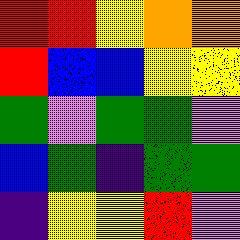[["red", "red", "yellow", "orange", "orange"], ["red", "blue", "blue", "yellow", "yellow"], ["green", "violet", "green", "green", "violet"], ["blue", "green", "indigo", "green", "green"], ["indigo", "yellow", "yellow", "red", "violet"]]